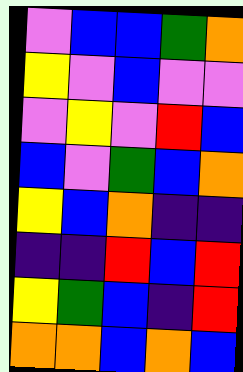[["violet", "blue", "blue", "green", "orange"], ["yellow", "violet", "blue", "violet", "violet"], ["violet", "yellow", "violet", "red", "blue"], ["blue", "violet", "green", "blue", "orange"], ["yellow", "blue", "orange", "indigo", "indigo"], ["indigo", "indigo", "red", "blue", "red"], ["yellow", "green", "blue", "indigo", "red"], ["orange", "orange", "blue", "orange", "blue"]]